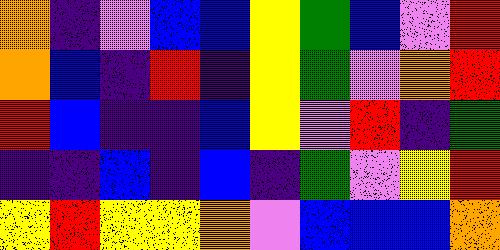[["orange", "indigo", "violet", "blue", "blue", "yellow", "green", "blue", "violet", "red"], ["orange", "blue", "indigo", "red", "indigo", "yellow", "green", "violet", "orange", "red"], ["red", "blue", "indigo", "indigo", "blue", "yellow", "violet", "red", "indigo", "green"], ["indigo", "indigo", "blue", "indigo", "blue", "indigo", "green", "violet", "yellow", "red"], ["yellow", "red", "yellow", "yellow", "orange", "violet", "blue", "blue", "blue", "orange"]]